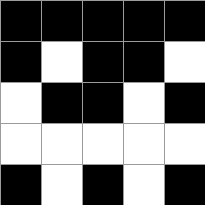[["black", "black", "black", "black", "black"], ["black", "white", "black", "black", "white"], ["white", "black", "black", "white", "black"], ["white", "white", "white", "white", "white"], ["black", "white", "black", "white", "black"]]